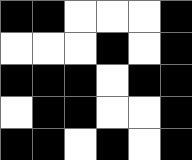[["black", "black", "white", "white", "white", "black"], ["white", "white", "white", "black", "white", "black"], ["black", "black", "black", "white", "black", "black"], ["white", "black", "black", "white", "white", "black"], ["black", "black", "white", "black", "white", "black"]]